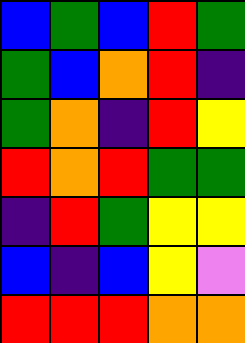[["blue", "green", "blue", "red", "green"], ["green", "blue", "orange", "red", "indigo"], ["green", "orange", "indigo", "red", "yellow"], ["red", "orange", "red", "green", "green"], ["indigo", "red", "green", "yellow", "yellow"], ["blue", "indigo", "blue", "yellow", "violet"], ["red", "red", "red", "orange", "orange"]]